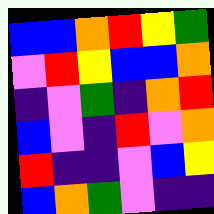[["blue", "blue", "orange", "red", "yellow", "green"], ["violet", "red", "yellow", "blue", "blue", "orange"], ["indigo", "violet", "green", "indigo", "orange", "red"], ["blue", "violet", "indigo", "red", "violet", "orange"], ["red", "indigo", "indigo", "violet", "blue", "yellow"], ["blue", "orange", "green", "violet", "indigo", "indigo"]]